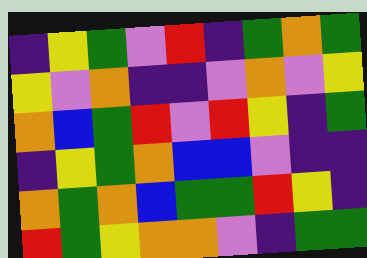[["indigo", "yellow", "green", "violet", "red", "indigo", "green", "orange", "green"], ["yellow", "violet", "orange", "indigo", "indigo", "violet", "orange", "violet", "yellow"], ["orange", "blue", "green", "red", "violet", "red", "yellow", "indigo", "green"], ["indigo", "yellow", "green", "orange", "blue", "blue", "violet", "indigo", "indigo"], ["orange", "green", "orange", "blue", "green", "green", "red", "yellow", "indigo"], ["red", "green", "yellow", "orange", "orange", "violet", "indigo", "green", "green"]]